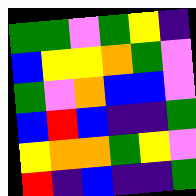[["green", "green", "violet", "green", "yellow", "indigo"], ["blue", "yellow", "yellow", "orange", "green", "violet"], ["green", "violet", "orange", "blue", "blue", "violet"], ["blue", "red", "blue", "indigo", "indigo", "green"], ["yellow", "orange", "orange", "green", "yellow", "violet"], ["red", "indigo", "blue", "indigo", "indigo", "green"]]